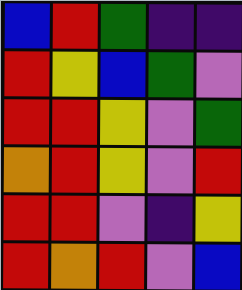[["blue", "red", "green", "indigo", "indigo"], ["red", "yellow", "blue", "green", "violet"], ["red", "red", "yellow", "violet", "green"], ["orange", "red", "yellow", "violet", "red"], ["red", "red", "violet", "indigo", "yellow"], ["red", "orange", "red", "violet", "blue"]]